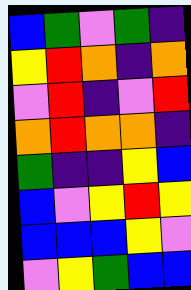[["blue", "green", "violet", "green", "indigo"], ["yellow", "red", "orange", "indigo", "orange"], ["violet", "red", "indigo", "violet", "red"], ["orange", "red", "orange", "orange", "indigo"], ["green", "indigo", "indigo", "yellow", "blue"], ["blue", "violet", "yellow", "red", "yellow"], ["blue", "blue", "blue", "yellow", "violet"], ["violet", "yellow", "green", "blue", "blue"]]